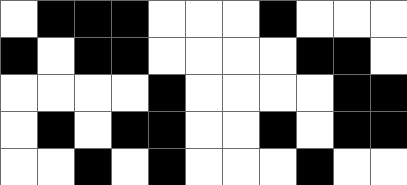[["white", "black", "black", "black", "white", "white", "white", "black", "white", "white", "white"], ["black", "white", "black", "black", "white", "white", "white", "white", "black", "black", "white"], ["white", "white", "white", "white", "black", "white", "white", "white", "white", "black", "black"], ["white", "black", "white", "black", "black", "white", "white", "black", "white", "black", "black"], ["white", "white", "black", "white", "black", "white", "white", "white", "black", "white", "white"]]